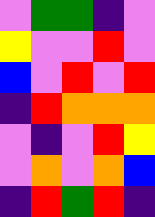[["violet", "green", "green", "indigo", "violet"], ["yellow", "violet", "violet", "red", "violet"], ["blue", "violet", "red", "violet", "red"], ["indigo", "red", "orange", "orange", "orange"], ["violet", "indigo", "violet", "red", "yellow"], ["violet", "orange", "violet", "orange", "blue"], ["indigo", "red", "green", "red", "indigo"]]